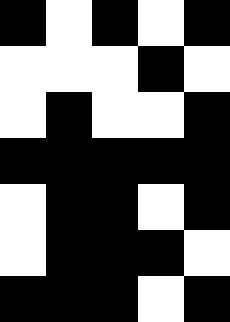[["black", "white", "black", "white", "black"], ["white", "white", "white", "black", "white"], ["white", "black", "white", "white", "black"], ["black", "black", "black", "black", "black"], ["white", "black", "black", "white", "black"], ["white", "black", "black", "black", "white"], ["black", "black", "black", "white", "black"]]